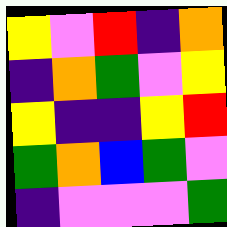[["yellow", "violet", "red", "indigo", "orange"], ["indigo", "orange", "green", "violet", "yellow"], ["yellow", "indigo", "indigo", "yellow", "red"], ["green", "orange", "blue", "green", "violet"], ["indigo", "violet", "violet", "violet", "green"]]